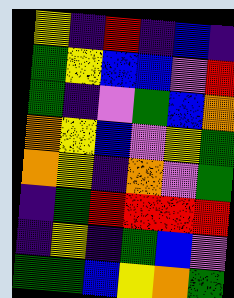[["yellow", "indigo", "red", "indigo", "blue", "indigo"], ["green", "yellow", "blue", "blue", "violet", "red"], ["green", "indigo", "violet", "green", "blue", "orange"], ["orange", "yellow", "blue", "violet", "yellow", "green"], ["orange", "yellow", "indigo", "orange", "violet", "green"], ["indigo", "green", "red", "red", "red", "red"], ["indigo", "yellow", "indigo", "green", "blue", "violet"], ["green", "green", "blue", "yellow", "orange", "green"]]